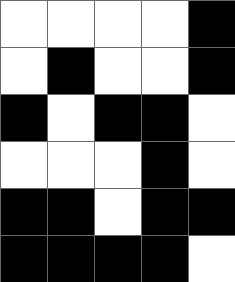[["white", "white", "white", "white", "black"], ["white", "black", "white", "white", "black"], ["black", "white", "black", "black", "white"], ["white", "white", "white", "black", "white"], ["black", "black", "white", "black", "black"], ["black", "black", "black", "black", "white"]]